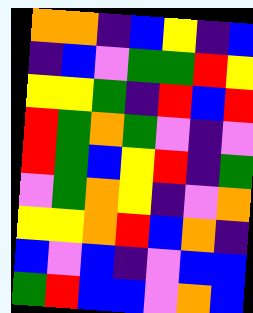[["orange", "orange", "indigo", "blue", "yellow", "indigo", "blue"], ["indigo", "blue", "violet", "green", "green", "red", "yellow"], ["yellow", "yellow", "green", "indigo", "red", "blue", "red"], ["red", "green", "orange", "green", "violet", "indigo", "violet"], ["red", "green", "blue", "yellow", "red", "indigo", "green"], ["violet", "green", "orange", "yellow", "indigo", "violet", "orange"], ["yellow", "yellow", "orange", "red", "blue", "orange", "indigo"], ["blue", "violet", "blue", "indigo", "violet", "blue", "blue"], ["green", "red", "blue", "blue", "violet", "orange", "blue"]]